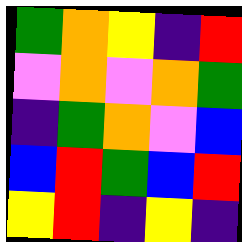[["green", "orange", "yellow", "indigo", "red"], ["violet", "orange", "violet", "orange", "green"], ["indigo", "green", "orange", "violet", "blue"], ["blue", "red", "green", "blue", "red"], ["yellow", "red", "indigo", "yellow", "indigo"]]